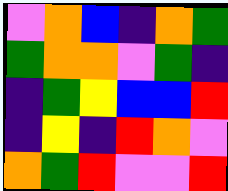[["violet", "orange", "blue", "indigo", "orange", "green"], ["green", "orange", "orange", "violet", "green", "indigo"], ["indigo", "green", "yellow", "blue", "blue", "red"], ["indigo", "yellow", "indigo", "red", "orange", "violet"], ["orange", "green", "red", "violet", "violet", "red"]]